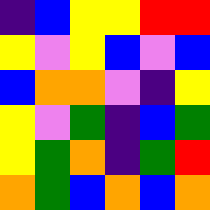[["indigo", "blue", "yellow", "yellow", "red", "red"], ["yellow", "violet", "yellow", "blue", "violet", "blue"], ["blue", "orange", "orange", "violet", "indigo", "yellow"], ["yellow", "violet", "green", "indigo", "blue", "green"], ["yellow", "green", "orange", "indigo", "green", "red"], ["orange", "green", "blue", "orange", "blue", "orange"]]